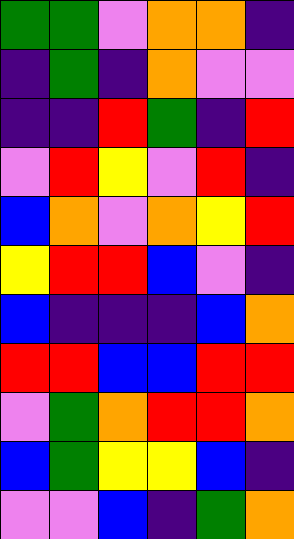[["green", "green", "violet", "orange", "orange", "indigo"], ["indigo", "green", "indigo", "orange", "violet", "violet"], ["indigo", "indigo", "red", "green", "indigo", "red"], ["violet", "red", "yellow", "violet", "red", "indigo"], ["blue", "orange", "violet", "orange", "yellow", "red"], ["yellow", "red", "red", "blue", "violet", "indigo"], ["blue", "indigo", "indigo", "indigo", "blue", "orange"], ["red", "red", "blue", "blue", "red", "red"], ["violet", "green", "orange", "red", "red", "orange"], ["blue", "green", "yellow", "yellow", "blue", "indigo"], ["violet", "violet", "blue", "indigo", "green", "orange"]]